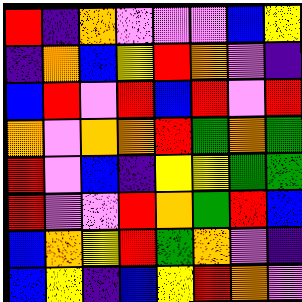[["red", "indigo", "orange", "violet", "violet", "violet", "blue", "yellow"], ["indigo", "orange", "blue", "yellow", "red", "orange", "violet", "indigo"], ["blue", "red", "violet", "red", "blue", "red", "violet", "red"], ["orange", "violet", "orange", "orange", "red", "green", "orange", "green"], ["red", "violet", "blue", "indigo", "yellow", "yellow", "green", "green"], ["red", "violet", "violet", "red", "orange", "green", "red", "blue"], ["blue", "orange", "yellow", "red", "green", "orange", "violet", "indigo"], ["blue", "yellow", "indigo", "blue", "yellow", "red", "orange", "violet"]]